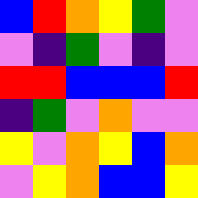[["blue", "red", "orange", "yellow", "green", "violet"], ["violet", "indigo", "green", "violet", "indigo", "violet"], ["red", "red", "blue", "blue", "blue", "red"], ["indigo", "green", "violet", "orange", "violet", "violet"], ["yellow", "violet", "orange", "yellow", "blue", "orange"], ["violet", "yellow", "orange", "blue", "blue", "yellow"]]